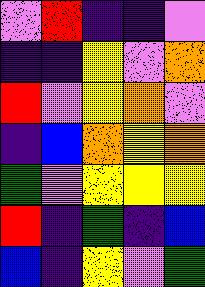[["violet", "red", "indigo", "indigo", "violet"], ["indigo", "indigo", "yellow", "violet", "orange"], ["red", "violet", "yellow", "orange", "violet"], ["indigo", "blue", "orange", "yellow", "orange"], ["green", "violet", "yellow", "yellow", "yellow"], ["red", "indigo", "green", "indigo", "blue"], ["blue", "indigo", "yellow", "violet", "green"]]